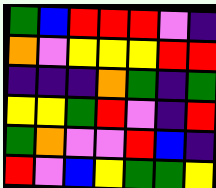[["green", "blue", "red", "red", "red", "violet", "indigo"], ["orange", "violet", "yellow", "yellow", "yellow", "red", "red"], ["indigo", "indigo", "indigo", "orange", "green", "indigo", "green"], ["yellow", "yellow", "green", "red", "violet", "indigo", "red"], ["green", "orange", "violet", "violet", "red", "blue", "indigo"], ["red", "violet", "blue", "yellow", "green", "green", "yellow"]]